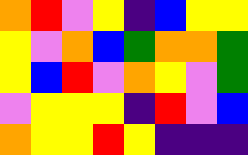[["orange", "red", "violet", "yellow", "indigo", "blue", "yellow", "yellow"], ["yellow", "violet", "orange", "blue", "green", "orange", "orange", "green"], ["yellow", "blue", "red", "violet", "orange", "yellow", "violet", "green"], ["violet", "yellow", "yellow", "yellow", "indigo", "red", "violet", "blue"], ["orange", "yellow", "yellow", "red", "yellow", "indigo", "indigo", "indigo"]]